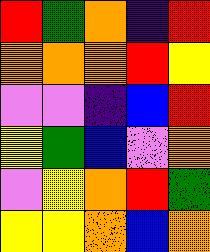[["red", "green", "orange", "indigo", "red"], ["orange", "orange", "orange", "red", "yellow"], ["violet", "violet", "indigo", "blue", "red"], ["yellow", "green", "blue", "violet", "orange"], ["violet", "yellow", "orange", "red", "green"], ["yellow", "yellow", "orange", "blue", "orange"]]